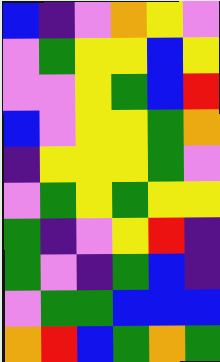[["blue", "indigo", "violet", "orange", "yellow", "violet"], ["violet", "green", "yellow", "yellow", "blue", "yellow"], ["violet", "violet", "yellow", "green", "blue", "red"], ["blue", "violet", "yellow", "yellow", "green", "orange"], ["indigo", "yellow", "yellow", "yellow", "green", "violet"], ["violet", "green", "yellow", "green", "yellow", "yellow"], ["green", "indigo", "violet", "yellow", "red", "indigo"], ["green", "violet", "indigo", "green", "blue", "indigo"], ["violet", "green", "green", "blue", "blue", "blue"], ["orange", "red", "blue", "green", "orange", "green"]]